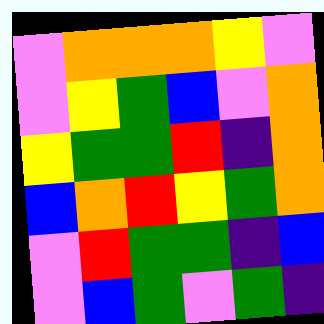[["violet", "orange", "orange", "orange", "yellow", "violet"], ["violet", "yellow", "green", "blue", "violet", "orange"], ["yellow", "green", "green", "red", "indigo", "orange"], ["blue", "orange", "red", "yellow", "green", "orange"], ["violet", "red", "green", "green", "indigo", "blue"], ["violet", "blue", "green", "violet", "green", "indigo"]]